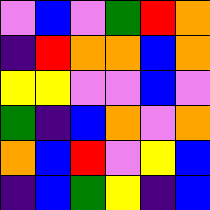[["violet", "blue", "violet", "green", "red", "orange"], ["indigo", "red", "orange", "orange", "blue", "orange"], ["yellow", "yellow", "violet", "violet", "blue", "violet"], ["green", "indigo", "blue", "orange", "violet", "orange"], ["orange", "blue", "red", "violet", "yellow", "blue"], ["indigo", "blue", "green", "yellow", "indigo", "blue"]]